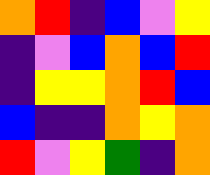[["orange", "red", "indigo", "blue", "violet", "yellow"], ["indigo", "violet", "blue", "orange", "blue", "red"], ["indigo", "yellow", "yellow", "orange", "red", "blue"], ["blue", "indigo", "indigo", "orange", "yellow", "orange"], ["red", "violet", "yellow", "green", "indigo", "orange"]]